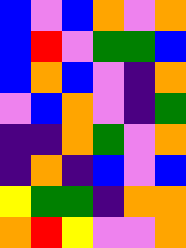[["blue", "violet", "blue", "orange", "violet", "orange"], ["blue", "red", "violet", "green", "green", "blue"], ["blue", "orange", "blue", "violet", "indigo", "orange"], ["violet", "blue", "orange", "violet", "indigo", "green"], ["indigo", "indigo", "orange", "green", "violet", "orange"], ["indigo", "orange", "indigo", "blue", "violet", "blue"], ["yellow", "green", "green", "indigo", "orange", "orange"], ["orange", "red", "yellow", "violet", "violet", "orange"]]